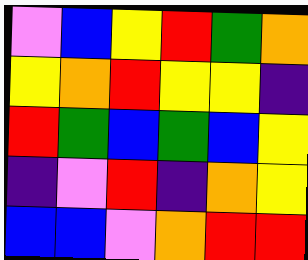[["violet", "blue", "yellow", "red", "green", "orange"], ["yellow", "orange", "red", "yellow", "yellow", "indigo"], ["red", "green", "blue", "green", "blue", "yellow"], ["indigo", "violet", "red", "indigo", "orange", "yellow"], ["blue", "blue", "violet", "orange", "red", "red"]]